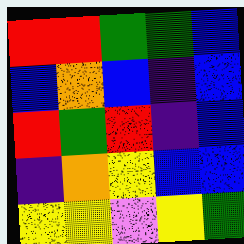[["red", "red", "green", "green", "blue"], ["blue", "orange", "blue", "indigo", "blue"], ["red", "green", "red", "indigo", "blue"], ["indigo", "orange", "yellow", "blue", "blue"], ["yellow", "yellow", "violet", "yellow", "green"]]